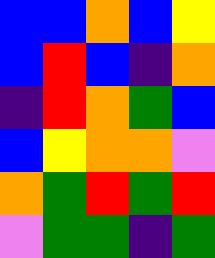[["blue", "blue", "orange", "blue", "yellow"], ["blue", "red", "blue", "indigo", "orange"], ["indigo", "red", "orange", "green", "blue"], ["blue", "yellow", "orange", "orange", "violet"], ["orange", "green", "red", "green", "red"], ["violet", "green", "green", "indigo", "green"]]